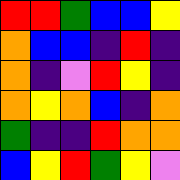[["red", "red", "green", "blue", "blue", "yellow"], ["orange", "blue", "blue", "indigo", "red", "indigo"], ["orange", "indigo", "violet", "red", "yellow", "indigo"], ["orange", "yellow", "orange", "blue", "indigo", "orange"], ["green", "indigo", "indigo", "red", "orange", "orange"], ["blue", "yellow", "red", "green", "yellow", "violet"]]